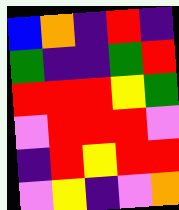[["blue", "orange", "indigo", "red", "indigo"], ["green", "indigo", "indigo", "green", "red"], ["red", "red", "red", "yellow", "green"], ["violet", "red", "red", "red", "violet"], ["indigo", "red", "yellow", "red", "red"], ["violet", "yellow", "indigo", "violet", "orange"]]